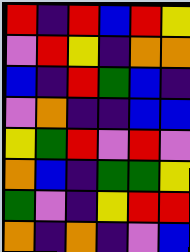[["red", "indigo", "red", "blue", "red", "yellow"], ["violet", "red", "yellow", "indigo", "orange", "orange"], ["blue", "indigo", "red", "green", "blue", "indigo"], ["violet", "orange", "indigo", "indigo", "blue", "blue"], ["yellow", "green", "red", "violet", "red", "violet"], ["orange", "blue", "indigo", "green", "green", "yellow"], ["green", "violet", "indigo", "yellow", "red", "red"], ["orange", "indigo", "orange", "indigo", "violet", "blue"]]